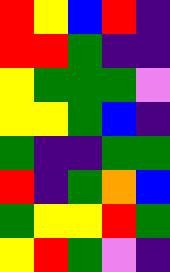[["red", "yellow", "blue", "red", "indigo"], ["red", "red", "green", "indigo", "indigo"], ["yellow", "green", "green", "green", "violet"], ["yellow", "yellow", "green", "blue", "indigo"], ["green", "indigo", "indigo", "green", "green"], ["red", "indigo", "green", "orange", "blue"], ["green", "yellow", "yellow", "red", "green"], ["yellow", "red", "green", "violet", "indigo"]]